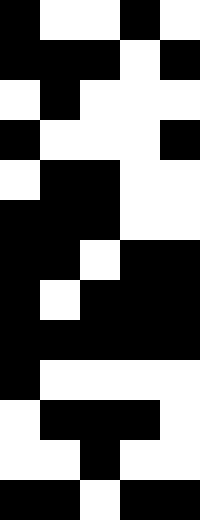[["black", "white", "white", "black", "white"], ["black", "black", "black", "white", "black"], ["white", "black", "white", "white", "white"], ["black", "white", "white", "white", "black"], ["white", "black", "black", "white", "white"], ["black", "black", "black", "white", "white"], ["black", "black", "white", "black", "black"], ["black", "white", "black", "black", "black"], ["black", "black", "black", "black", "black"], ["black", "white", "white", "white", "white"], ["white", "black", "black", "black", "white"], ["white", "white", "black", "white", "white"], ["black", "black", "white", "black", "black"]]